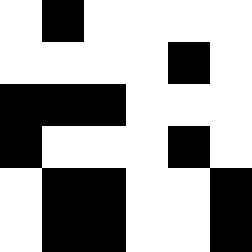[["white", "black", "white", "white", "white", "white"], ["white", "white", "white", "white", "black", "white"], ["black", "black", "black", "white", "white", "white"], ["black", "white", "white", "white", "black", "white"], ["white", "black", "black", "white", "white", "black"], ["white", "black", "black", "white", "white", "black"]]